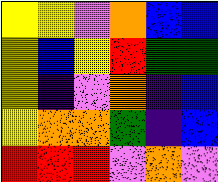[["yellow", "yellow", "violet", "orange", "blue", "blue"], ["yellow", "blue", "yellow", "red", "green", "green"], ["yellow", "indigo", "violet", "orange", "indigo", "blue"], ["yellow", "orange", "orange", "green", "indigo", "blue"], ["red", "red", "red", "violet", "orange", "violet"]]